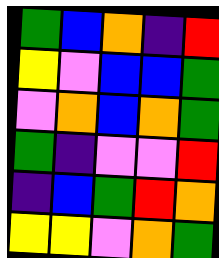[["green", "blue", "orange", "indigo", "red"], ["yellow", "violet", "blue", "blue", "green"], ["violet", "orange", "blue", "orange", "green"], ["green", "indigo", "violet", "violet", "red"], ["indigo", "blue", "green", "red", "orange"], ["yellow", "yellow", "violet", "orange", "green"]]